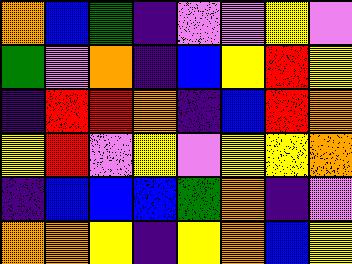[["orange", "blue", "green", "indigo", "violet", "violet", "yellow", "violet"], ["green", "violet", "orange", "indigo", "blue", "yellow", "red", "yellow"], ["indigo", "red", "red", "orange", "indigo", "blue", "red", "orange"], ["yellow", "red", "violet", "yellow", "violet", "yellow", "yellow", "orange"], ["indigo", "blue", "blue", "blue", "green", "orange", "indigo", "violet"], ["orange", "orange", "yellow", "indigo", "yellow", "orange", "blue", "yellow"]]